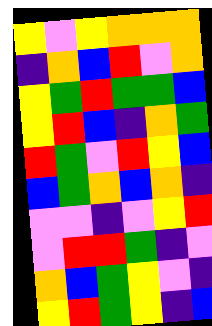[["yellow", "violet", "yellow", "orange", "orange", "orange"], ["indigo", "orange", "blue", "red", "violet", "orange"], ["yellow", "green", "red", "green", "green", "blue"], ["yellow", "red", "blue", "indigo", "orange", "green"], ["red", "green", "violet", "red", "yellow", "blue"], ["blue", "green", "orange", "blue", "orange", "indigo"], ["violet", "violet", "indigo", "violet", "yellow", "red"], ["violet", "red", "red", "green", "indigo", "violet"], ["orange", "blue", "green", "yellow", "violet", "indigo"], ["yellow", "red", "green", "yellow", "indigo", "blue"]]